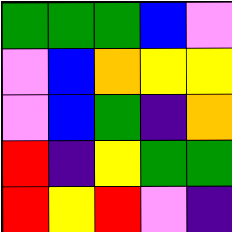[["green", "green", "green", "blue", "violet"], ["violet", "blue", "orange", "yellow", "yellow"], ["violet", "blue", "green", "indigo", "orange"], ["red", "indigo", "yellow", "green", "green"], ["red", "yellow", "red", "violet", "indigo"]]